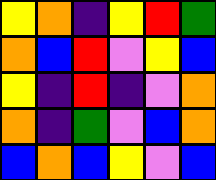[["yellow", "orange", "indigo", "yellow", "red", "green"], ["orange", "blue", "red", "violet", "yellow", "blue"], ["yellow", "indigo", "red", "indigo", "violet", "orange"], ["orange", "indigo", "green", "violet", "blue", "orange"], ["blue", "orange", "blue", "yellow", "violet", "blue"]]